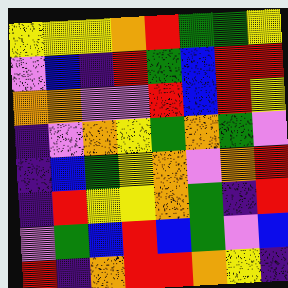[["yellow", "yellow", "yellow", "orange", "red", "green", "green", "yellow"], ["violet", "blue", "indigo", "red", "green", "blue", "red", "red"], ["orange", "orange", "violet", "violet", "red", "blue", "red", "yellow"], ["indigo", "violet", "orange", "yellow", "green", "orange", "green", "violet"], ["indigo", "blue", "green", "yellow", "orange", "violet", "orange", "red"], ["indigo", "red", "yellow", "yellow", "orange", "green", "indigo", "red"], ["violet", "green", "blue", "red", "blue", "green", "violet", "blue"], ["red", "indigo", "orange", "red", "red", "orange", "yellow", "indigo"]]